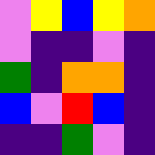[["violet", "yellow", "blue", "yellow", "orange"], ["violet", "indigo", "indigo", "violet", "indigo"], ["green", "indigo", "orange", "orange", "indigo"], ["blue", "violet", "red", "blue", "indigo"], ["indigo", "indigo", "green", "violet", "indigo"]]